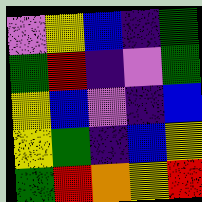[["violet", "yellow", "blue", "indigo", "green"], ["green", "red", "indigo", "violet", "green"], ["yellow", "blue", "violet", "indigo", "blue"], ["yellow", "green", "indigo", "blue", "yellow"], ["green", "red", "orange", "yellow", "red"]]